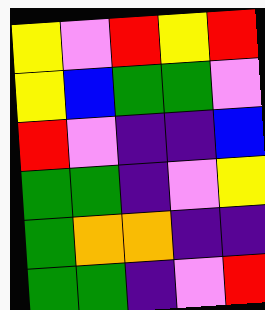[["yellow", "violet", "red", "yellow", "red"], ["yellow", "blue", "green", "green", "violet"], ["red", "violet", "indigo", "indigo", "blue"], ["green", "green", "indigo", "violet", "yellow"], ["green", "orange", "orange", "indigo", "indigo"], ["green", "green", "indigo", "violet", "red"]]